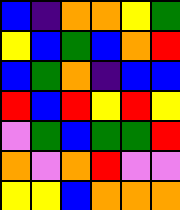[["blue", "indigo", "orange", "orange", "yellow", "green"], ["yellow", "blue", "green", "blue", "orange", "red"], ["blue", "green", "orange", "indigo", "blue", "blue"], ["red", "blue", "red", "yellow", "red", "yellow"], ["violet", "green", "blue", "green", "green", "red"], ["orange", "violet", "orange", "red", "violet", "violet"], ["yellow", "yellow", "blue", "orange", "orange", "orange"]]